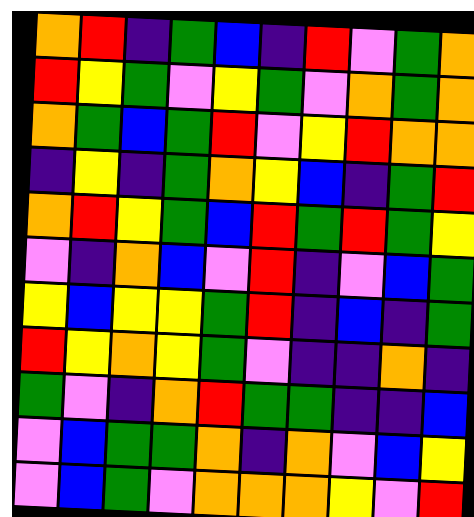[["orange", "red", "indigo", "green", "blue", "indigo", "red", "violet", "green", "orange"], ["red", "yellow", "green", "violet", "yellow", "green", "violet", "orange", "green", "orange"], ["orange", "green", "blue", "green", "red", "violet", "yellow", "red", "orange", "orange"], ["indigo", "yellow", "indigo", "green", "orange", "yellow", "blue", "indigo", "green", "red"], ["orange", "red", "yellow", "green", "blue", "red", "green", "red", "green", "yellow"], ["violet", "indigo", "orange", "blue", "violet", "red", "indigo", "violet", "blue", "green"], ["yellow", "blue", "yellow", "yellow", "green", "red", "indigo", "blue", "indigo", "green"], ["red", "yellow", "orange", "yellow", "green", "violet", "indigo", "indigo", "orange", "indigo"], ["green", "violet", "indigo", "orange", "red", "green", "green", "indigo", "indigo", "blue"], ["violet", "blue", "green", "green", "orange", "indigo", "orange", "violet", "blue", "yellow"], ["violet", "blue", "green", "violet", "orange", "orange", "orange", "yellow", "violet", "red"]]